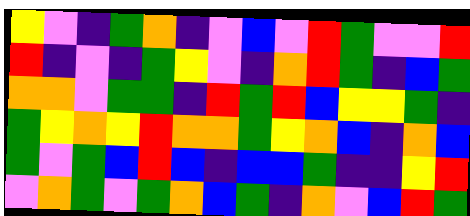[["yellow", "violet", "indigo", "green", "orange", "indigo", "violet", "blue", "violet", "red", "green", "violet", "violet", "red"], ["red", "indigo", "violet", "indigo", "green", "yellow", "violet", "indigo", "orange", "red", "green", "indigo", "blue", "green"], ["orange", "orange", "violet", "green", "green", "indigo", "red", "green", "red", "blue", "yellow", "yellow", "green", "indigo"], ["green", "yellow", "orange", "yellow", "red", "orange", "orange", "green", "yellow", "orange", "blue", "indigo", "orange", "blue"], ["green", "violet", "green", "blue", "red", "blue", "indigo", "blue", "blue", "green", "indigo", "indigo", "yellow", "red"], ["violet", "orange", "green", "violet", "green", "orange", "blue", "green", "indigo", "orange", "violet", "blue", "red", "green"]]